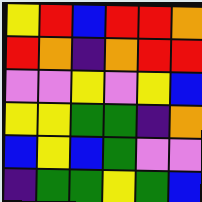[["yellow", "red", "blue", "red", "red", "orange"], ["red", "orange", "indigo", "orange", "red", "red"], ["violet", "violet", "yellow", "violet", "yellow", "blue"], ["yellow", "yellow", "green", "green", "indigo", "orange"], ["blue", "yellow", "blue", "green", "violet", "violet"], ["indigo", "green", "green", "yellow", "green", "blue"]]